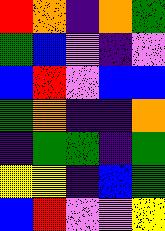[["red", "orange", "indigo", "orange", "green"], ["green", "blue", "violet", "indigo", "violet"], ["blue", "red", "violet", "blue", "blue"], ["green", "orange", "indigo", "indigo", "orange"], ["indigo", "green", "green", "indigo", "green"], ["yellow", "yellow", "indigo", "blue", "green"], ["blue", "red", "violet", "violet", "yellow"]]